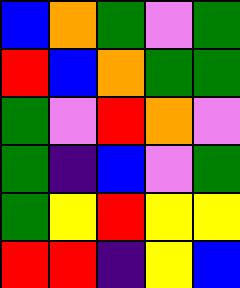[["blue", "orange", "green", "violet", "green"], ["red", "blue", "orange", "green", "green"], ["green", "violet", "red", "orange", "violet"], ["green", "indigo", "blue", "violet", "green"], ["green", "yellow", "red", "yellow", "yellow"], ["red", "red", "indigo", "yellow", "blue"]]